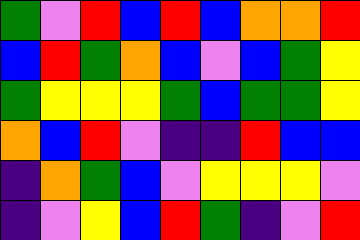[["green", "violet", "red", "blue", "red", "blue", "orange", "orange", "red"], ["blue", "red", "green", "orange", "blue", "violet", "blue", "green", "yellow"], ["green", "yellow", "yellow", "yellow", "green", "blue", "green", "green", "yellow"], ["orange", "blue", "red", "violet", "indigo", "indigo", "red", "blue", "blue"], ["indigo", "orange", "green", "blue", "violet", "yellow", "yellow", "yellow", "violet"], ["indigo", "violet", "yellow", "blue", "red", "green", "indigo", "violet", "red"]]